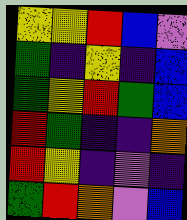[["yellow", "yellow", "red", "blue", "violet"], ["green", "indigo", "yellow", "indigo", "blue"], ["green", "yellow", "red", "green", "blue"], ["red", "green", "indigo", "indigo", "orange"], ["red", "yellow", "indigo", "violet", "indigo"], ["green", "red", "orange", "violet", "blue"]]